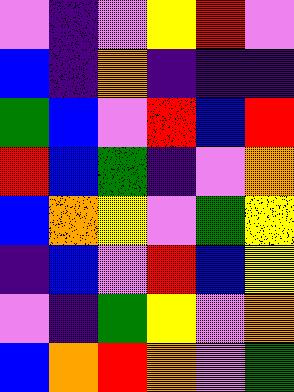[["violet", "indigo", "violet", "yellow", "red", "violet"], ["blue", "indigo", "orange", "indigo", "indigo", "indigo"], ["green", "blue", "violet", "red", "blue", "red"], ["red", "blue", "green", "indigo", "violet", "orange"], ["blue", "orange", "yellow", "violet", "green", "yellow"], ["indigo", "blue", "violet", "red", "blue", "yellow"], ["violet", "indigo", "green", "yellow", "violet", "orange"], ["blue", "orange", "red", "orange", "violet", "green"]]